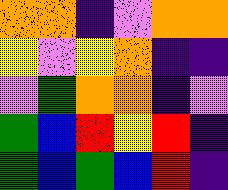[["orange", "orange", "indigo", "violet", "orange", "orange"], ["yellow", "violet", "yellow", "orange", "indigo", "indigo"], ["violet", "green", "orange", "orange", "indigo", "violet"], ["green", "blue", "red", "yellow", "red", "indigo"], ["green", "blue", "green", "blue", "red", "indigo"]]